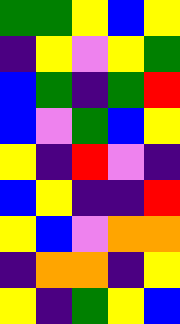[["green", "green", "yellow", "blue", "yellow"], ["indigo", "yellow", "violet", "yellow", "green"], ["blue", "green", "indigo", "green", "red"], ["blue", "violet", "green", "blue", "yellow"], ["yellow", "indigo", "red", "violet", "indigo"], ["blue", "yellow", "indigo", "indigo", "red"], ["yellow", "blue", "violet", "orange", "orange"], ["indigo", "orange", "orange", "indigo", "yellow"], ["yellow", "indigo", "green", "yellow", "blue"]]